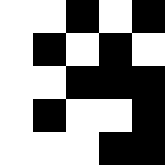[["white", "white", "black", "white", "black"], ["white", "black", "white", "black", "white"], ["white", "white", "black", "black", "black"], ["white", "black", "white", "white", "black"], ["white", "white", "white", "black", "black"]]